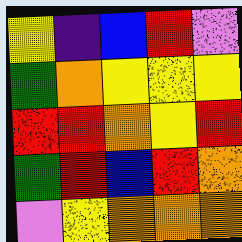[["yellow", "indigo", "blue", "red", "violet"], ["green", "orange", "yellow", "yellow", "yellow"], ["red", "red", "orange", "yellow", "red"], ["green", "red", "blue", "red", "orange"], ["violet", "yellow", "orange", "orange", "orange"]]